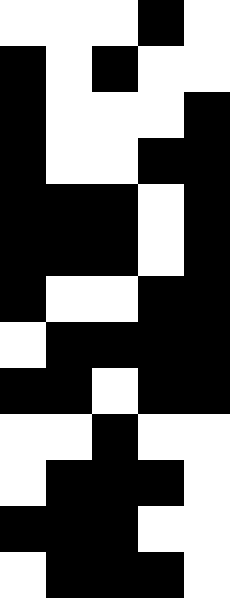[["white", "white", "white", "black", "white"], ["black", "white", "black", "white", "white"], ["black", "white", "white", "white", "black"], ["black", "white", "white", "black", "black"], ["black", "black", "black", "white", "black"], ["black", "black", "black", "white", "black"], ["black", "white", "white", "black", "black"], ["white", "black", "black", "black", "black"], ["black", "black", "white", "black", "black"], ["white", "white", "black", "white", "white"], ["white", "black", "black", "black", "white"], ["black", "black", "black", "white", "white"], ["white", "black", "black", "black", "white"]]